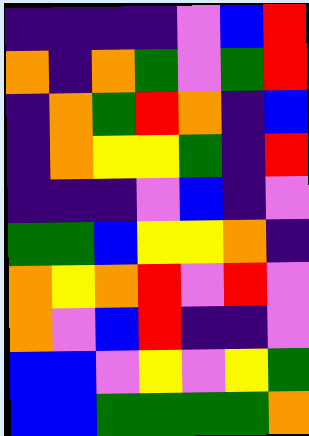[["indigo", "indigo", "indigo", "indigo", "violet", "blue", "red"], ["orange", "indigo", "orange", "green", "violet", "green", "red"], ["indigo", "orange", "green", "red", "orange", "indigo", "blue"], ["indigo", "orange", "yellow", "yellow", "green", "indigo", "red"], ["indigo", "indigo", "indigo", "violet", "blue", "indigo", "violet"], ["green", "green", "blue", "yellow", "yellow", "orange", "indigo"], ["orange", "yellow", "orange", "red", "violet", "red", "violet"], ["orange", "violet", "blue", "red", "indigo", "indigo", "violet"], ["blue", "blue", "violet", "yellow", "violet", "yellow", "green"], ["blue", "blue", "green", "green", "green", "green", "orange"]]